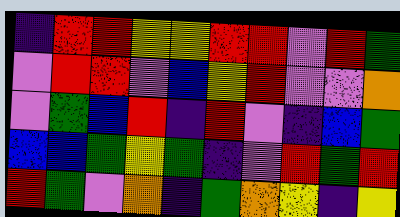[["indigo", "red", "red", "yellow", "yellow", "red", "red", "violet", "red", "green"], ["violet", "red", "red", "violet", "blue", "yellow", "red", "violet", "violet", "orange"], ["violet", "green", "blue", "red", "indigo", "red", "violet", "indigo", "blue", "green"], ["blue", "blue", "green", "yellow", "green", "indigo", "violet", "red", "green", "red"], ["red", "green", "violet", "orange", "indigo", "green", "orange", "yellow", "indigo", "yellow"]]